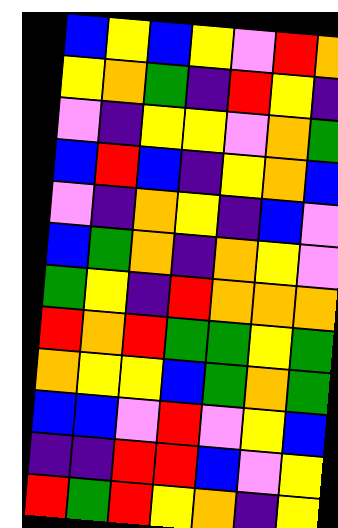[["blue", "yellow", "blue", "yellow", "violet", "red", "orange"], ["yellow", "orange", "green", "indigo", "red", "yellow", "indigo"], ["violet", "indigo", "yellow", "yellow", "violet", "orange", "green"], ["blue", "red", "blue", "indigo", "yellow", "orange", "blue"], ["violet", "indigo", "orange", "yellow", "indigo", "blue", "violet"], ["blue", "green", "orange", "indigo", "orange", "yellow", "violet"], ["green", "yellow", "indigo", "red", "orange", "orange", "orange"], ["red", "orange", "red", "green", "green", "yellow", "green"], ["orange", "yellow", "yellow", "blue", "green", "orange", "green"], ["blue", "blue", "violet", "red", "violet", "yellow", "blue"], ["indigo", "indigo", "red", "red", "blue", "violet", "yellow"], ["red", "green", "red", "yellow", "orange", "indigo", "yellow"]]